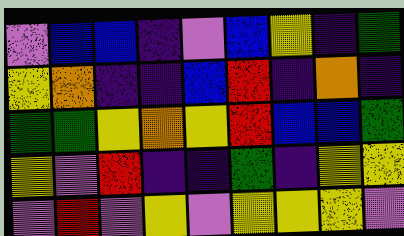[["violet", "blue", "blue", "indigo", "violet", "blue", "yellow", "indigo", "green"], ["yellow", "orange", "indigo", "indigo", "blue", "red", "indigo", "orange", "indigo"], ["green", "green", "yellow", "orange", "yellow", "red", "blue", "blue", "green"], ["yellow", "violet", "red", "indigo", "indigo", "green", "indigo", "yellow", "yellow"], ["violet", "red", "violet", "yellow", "violet", "yellow", "yellow", "yellow", "violet"]]